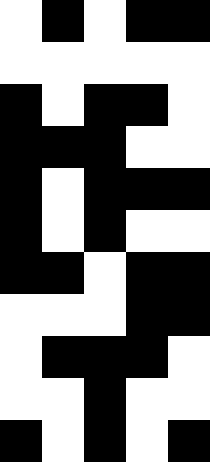[["white", "black", "white", "black", "black"], ["white", "white", "white", "white", "white"], ["black", "white", "black", "black", "white"], ["black", "black", "black", "white", "white"], ["black", "white", "black", "black", "black"], ["black", "white", "black", "white", "white"], ["black", "black", "white", "black", "black"], ["white", "white", "white", "black", "black"], ["white", "black", "black", "black", "white"], ["white", "white", "black", "white", "white"], ["black", "white", "black", "white", "black"]]